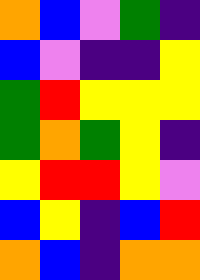[["orange", "blue", "violet", "green", "indigo"], ["blue", "violet", "indigo", "indigo", "yellow"], ["green", "red", "yellow", "yellow", "yellow"], ["green", "orange", "green", "yellow", "indigo"], ["yellow", "red", "red", "yellow", "violet"], ["blue", "yellow", "indigo", "blue", "red"], ["orange", "blue", "indigo", "orange", "orange"]]